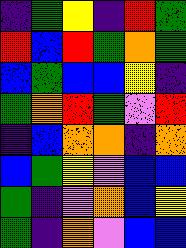[["indigo", "green", "yellow", "indigo", "red", "green"], ["red", "blue", "red", "green", "orange", "green"], ["blue", "green", "blue", "blue", "yellow", "indigo"], ["green", "orange", "red", "green", "violet", "red"], ["indigo", "blue", "orange", "orange", "indigo", "orange"], ["blue", "green", "yellow", "violet", "blue", "blue"], ["green", "indigo", "violet", "orange", "blue", "yellow"], ["green", "indigo", "orange", "violet", "blue", "blue"]]